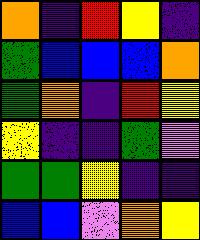[["orange", "indigo", "red", "yellow", "indigo"], ["green", "blue", "blue", "blue", "orange"], ["green", "orange", "indigo", "red", "yellow"], ["yellow", "indigo", "indigo", "green", "violet"], ["green", "green", "yellow", "indigo", "indigo"], ["blue", "blue", "violet", "orange", "yellow"]]